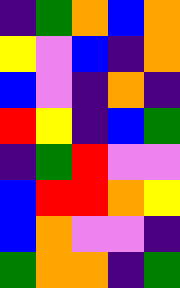[["indigo", "green", "orange", "blue", "orange"], ["yellow", "violet", "blue", "indigo", "orange"], ["blue", "violet", "indigo", "orange", "indigo"], ["red", "yellow", "indigo", "blue", "green"], ["indigo", "green", "red", "violet", "violet"], ["blue", "red", "red", "orange", "yellow"], ["blue", "orange", "violet", "violet", "indigo"], ["green", "orange", "orange", "indigo", "green"]]